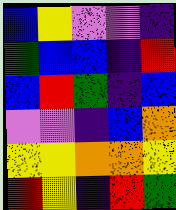[["blue", "yellow", "violet", "violet", "indigo"], ["green", "blue", "blue", "indigo", "red"], ["blue", "red", "green", "indigo", "blue"], ["violet", "violet", "indigo", "blue", "orange"], ["yellow", "yellow", "orange", "orange", "yellow"], ["red", "yellow", "indigo", "red", "green"]]